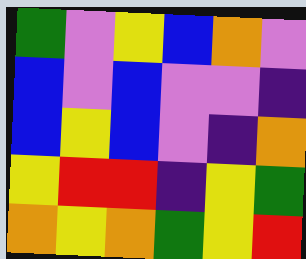[["green", "violet", "yellow", "blue", "orange", "violet"], ["blue", "violet", "blue", "violet", "violet", "indigo"], ["blue", "yellow", "blue", "violet", "indigo", "orange"], ["yellow", "red", "red", "indigo", "yellow", "green"], ["orange", "yellow", "orange", "green", "yellow", "red"]]